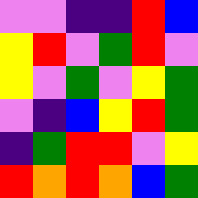[["violet", "violet", "indigo", "indigo", "red", "blue"], ["yellow", "red", "violet", "green", "red", "violet"], ["yellow", "violet", "green", "violet", "yellow", "green"], ["violet", "indigo", "blue", "yellow", "red", "green"], ["indigo", "green", "red", "red", "violet", "yellow"], ["red", "orange", "red", "orange", "blue", "green"]]